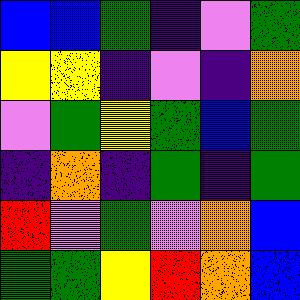[["blue", "blue", "green", "indigo", "violet", "green"], ["yellow", "yellow", "indigo", "violet", "indigo", "orange"], ["violet", "green", "yellow", "green", "blue", "green"], ["indigo", "orange", "indigo", "green", "indigo", "green"], ["red", "violet", "green", "violet", "orange", "blue"], ["green", "green", "yellow", "red", "orange", "blue"]]